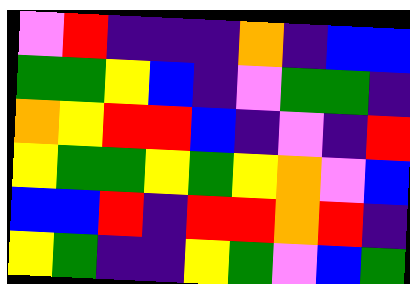[["violet", "red", "indigo", "indigo", "indigo", "orange", "indigo", "blue", "blue"], ["green", "green", "yellow", "blue", "indigo", "violet", "green", "green", "indigo"], ["orange", "yellow", "red", "red", "blue", "indigo", "violet", "indigo", "red"], ["yellow", "green", "green", "yellow", "green", "yellow", "orange", "violet", "blue"], ["blue", "blue", "red", "indigo", "red", "red", "orange", "red", "indigo"], ["yellow", "green", "indigo", "indigo", "yellow", "green", "violet", "blue", "green"]]